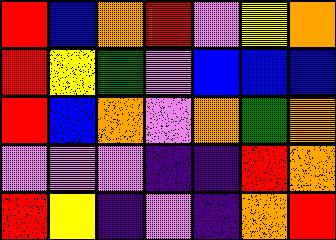[["red", "blue", "orange", "red", "violet", "yellow", "orange"], ["red", "yellow", "green", "violet", "blue", "blue", "blue"], ["red", "blue", "orange", "violet", "orange", "green", "orange"], ["violet", "violet", "violet", "indigo", "indigo", "red", "orange"], ["red", "yellow", "indigo", "violet", "indigo", "orange", "red"]]